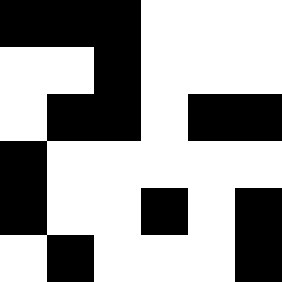[["black", "black", "black", "white", "white", "white"], ["white", "white", "black", "white", "white", "white"], ["white", "black", "black", "white", "black", "black"], ["black", "white", "white", "white", "white", "white"], ["black", "white", "white", "black", "white", "black"], ["white", "black", "white", "white", "white", "black"]]